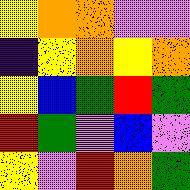[["yellow", "orange", "orange", "violet", "violet"], ["indigo", "yellow", "orange", "yellow", "orange"], ["yellow", "blue", "green", "red", "green"], ["red", "green", "violet", "blue", "violet"], ["yellow", "violet", "red", "orange", "green"]]